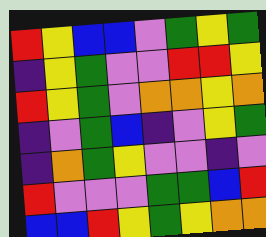[["red", "yellow", "blue", "blue", "violet", "green", "yellow", "green"], ["indigo", "yellow", "green", "violet", "violet", "red", "red", "yellow"], ["red", "yellow", "green", "violet", "orange", "orange", "yellow", "orange"], ["indigo", "violet", "green", "blue", "indigo", "violet", "yellow", "green"], ["indigo", "orange", "green", "yellow", "violet", "violet", "indigo", "violet"], ["red", "violet", "violet", "violet", "green", "green", "blue", "red"], ["blue", "blue", "red", "yellow", "green", "yellow", "orange", "orange"]]